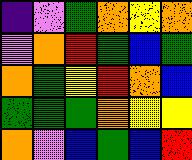[["indigo", "violet", "green", "orange", "yellow", "orange"], ["violet", "orange", "red", "green", "blue", "green"], ["orange", "green", "yellow", "red", "orange", "blue"], ["green", "green", "green", "orange", "yellow", "yellow"], ["orange", "violet", "blue", "green", "blue", "red"]]